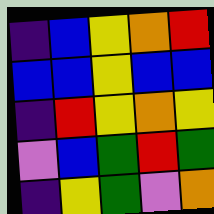[["indigo", "blue", "yellow", "orange", "red"], ["blue", "blue", "yellow", "blue", "blue"], ["indigo", "red", "yellow", "orange", "yellow"], ["violet", "blue", "green", "red", "green"], ["indigo", "yellow", "green", "violet", "orange"]]